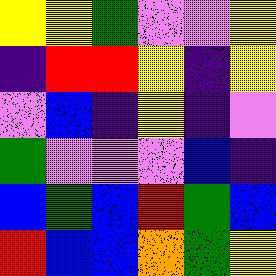[["yellow", "yellow", "green", "violet", "violet", "yellow"], ["indigo", "red", "red", "yellow", "indigo", "yellow"], ["violet", "blue", "indigo", "yellow", "indigo", "violet"], ["green", "violet", "violet", "violet", "blue", "indigo"], ["blue", "green", "blue", "red", "green", "blue"], ["red", "blue", "blue", "orange", "green", "yellow"]]